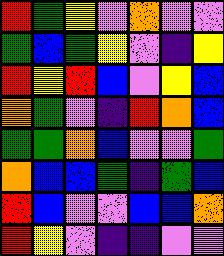[["red", "green", "yellow", "violet", "orange", "violet", "violet"], ["green", "blue", "green", "yellow", "violet", "indigo", "yellow"], ["red", "yellow", "red", "blue", "violet", "yellow", "blue"], ["orange", "green", "violet", "indigo", "red", "orange", "blue"], ["green", "green", "orange", "blue", "violet", "violet", "green"], ["orange", "blue", "blue", "green", "indigo", "green", "blue"], ["red", "blue", "violet", "violet", "blue", "blue", "orange"], ["red", "yellow", "violet", "indigo", "indigo", "violet", "violet"]]